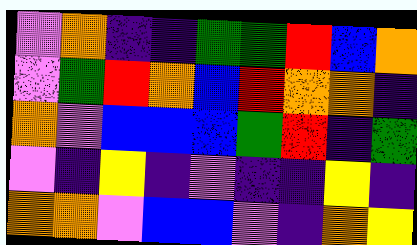[["violet", "orange", "indigo", "indigo", "green", "green", "red", "blue", "orange"], ["violet", "green", "red", "orange", "blue", "red", "orange", "orange", "indigo"], ["orange", "violet", "blue", "blue", "blue", "green", "red", "indigo", "green"], ["violet", "indigo", "yellow", "indigo", "violet", "indigo", "indigo", "yellow", "indigo"], ["orange", "orange", "violet", "blue", "blue", "violet", "indigo", "orange", "yellow"]]